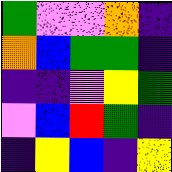[["green", "violet", "violet", "orange", "indigo"], ["orange", "blue", "green", "green", "indigo"], ["indigo", "indigo", "violet", "yellow", "green"], ["violet", "blue", "red", "green", "indigo"], ["indigo", "yellow", "blue", "indigo", "yellow"]]